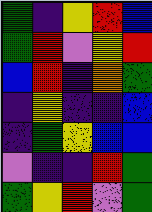[["green", "indigo", "yellow", "red", "blue"], ["green", "red", "violet", "yellow", "red"], ["blue", "red", "indigo", "orange", "green"], ["indigo", "yellow", "indigo", "indigo", "blue"], ["indigo", "green", "yellow", "blue", "blue"], ["violet", "indigo", "indigo", "red", "green"], ["green", "yellow", "red", "violet", "green"]]